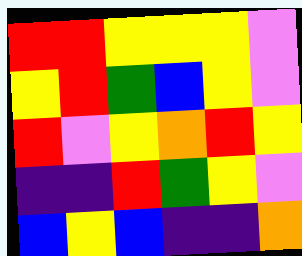[["red", "red", "yellow", "yellow", "yellow", "violet"], ["yellow", "red", "green", "blue", "yellow", "violet"], ["red", "violet", "yellow", "orange", "red", "yellow"], ["indigo", "indigo", "red", "green", "yellow", "violet"], ["blue", "yellow", "blue", "indigo", "indigo", "orange"]]